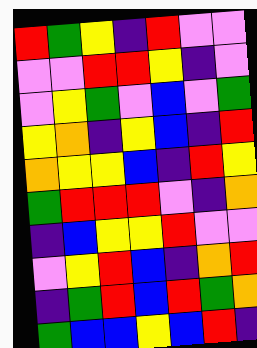[["red", "green", "yellow", "indigo", "red", "violet", "violet"], ["violet", "violet", "red", "red", "yellow", "indigo", "violet"], ["violet", "yellow", "green", "violet", "blue", "violet", "green"], ["yellow", "orange", "indigo", "yellow", "blue", "indigo", "red"], ["orange", "yellow", "yellow", "blue", "indigo", "red", "yellow"], ["green", "red", "red", "red", "violet", "indigo", "orange"], ["indigo", "blue", "yellow", "yellow", "red", "violet", "violet"], ["violet", "yellow", "red", "blue", "indigo", "orange", "red"], ["indigo", "green", "red", "blue", "red", "green", "orange"], ["green", "blue", "blue", "yellow", "blue", "red", "indigo"]]